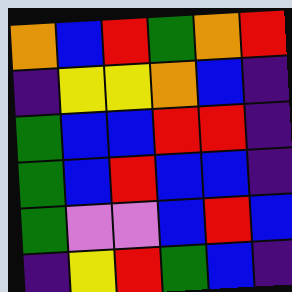[["orange", "blue", "red", "green", "orange", "red"], ["indigo", "yellow", "yellow", "orange", "blue", "indigo"], ["green", "blue", "blue", "red", "red", "indigo"], ["green", "blue", "red", "blue", "blue", "indigo"], ["green", "violet", "violet", "blue", "red", "blue"], ["indigo", "yellow", "red", "green", "blue", "indigo"]]